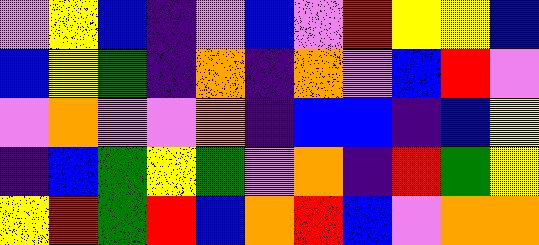[["violet", "yellow", "blue", "indigo", "violet", "blue", "violet", "red", "yellow", "yellow", "blue"], ["blue", "yellow", "green", "indigo", "orange", "indigo", "orange", "violet", "blue", "red", "violet"], ["violet", "orange", "violet", "violet", "orange", "indigo", "blue", "blue", "indigo", "blue", "yellow"], ["indigo", "blue", "green", "yellow", "green", "violet", "orange", "indigo", "red", "green", "yellow"], ["yellow", "red", "green", "red", "blue", "orange", "red", "blue", "violet", "orange", "orange"]]